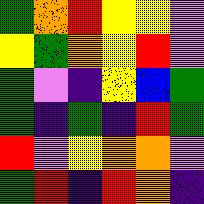[["green", "orange", "red", "yellow", "yellow", "violet"], ["yellow", "green", "orange", "yellow", "red", "violet"], ["green", "violet", "indigo", "yellow", "blue", "green"], ["green", "indigo", "green", "indigo", "red", "green"], ["red", "violet", "yellow", "orange", "orange", "violet"], ["green", "red", "indigo", "red", "orange", "indigo"]]